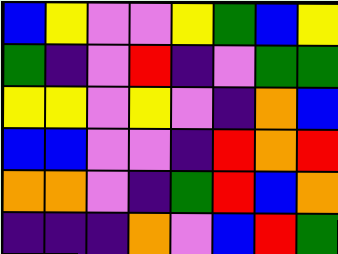[["blue", "yellow", "violet", "violet", "yellow", "green", "blue", "yellow"], ["green", "indigo", "violet", "red", "indigo", "violet", "green", "green"], ["yellow", "yellow", "violet", "yellow", "violet", "indigo", "orange", "blue"], ["blue", "blue", "violet", "violet", "indigo", "red", "orange", "red"], ["orange", "orange", "violet", "indigo", "green", "red", "blue", "orange"], ["indigo", "indigo", "indigo", "orange", "violet", "blue", "red", "green"]]